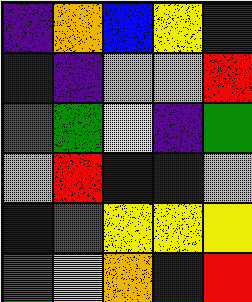[["indigo", "orange", "blue", "yellow", "indigo"], ["blue", "indigo", "orange", "violet", "red"], ["red", "green", "yellow", "indigo", "green"], ["orange", "red", "blue", "blue", "violet"], ["blue", "red", "yellow", "yellow", "yellow"], ["green", "yellow", "orange", "blue", "red"]]